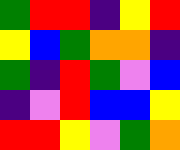[["green", "red", "red", "indigo", "yellow", "red"], ["yellow", "blue", "green", "orange", "orange", "indigo"], ["green", "indigo", "red", "green", "violet", "blue"], ["indigo", "violet", "red", "blue", "blue", "yellow"], ["red", "red", "yellow", "violet", "green", "orange"]]